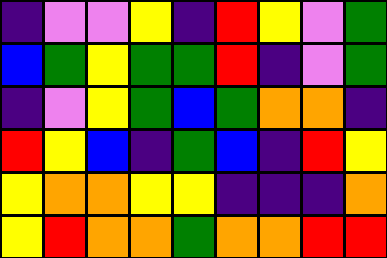[["indigo", "violet", "violet", "yellow", "indigo", "red", "yellow", "violet", "green"], ["blue", "green", "yellow", "green", "green", "red", "indigo", "violet", "green"], ["indigo", "violet", "yellow", "green", "blue", "green", "orange", "orange", "indigo"], ["red", "yellow", "blue", "indigo", "green", "blue", "indigo", "red", "yellow"], ["yellow", "orange", "orange", "yellow", "yellow", "indigo", "indigo", "indigo", "orange"], ["yellow", "red", "orange", "orange", "green", "orange", "orange", "red", "red"]]